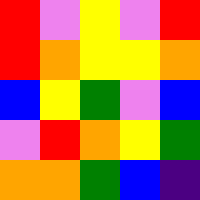[["red", "violet", "yellow", "violet", "red"], ["red", "orange", "yellow", "yellow", "orange"], ["blue", "yellow", "green", "violet", "blue"], ["violet", "red", "orange", "yellow", "green"], ["orange", "orange", "green", "blue", "indigo"]]